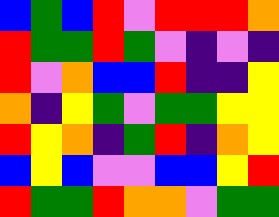[["blue", "green", "blue", "red", "violet", "red", "red", "red", "orange"], ["red", "green", "green", "red", "green", "violet", "indigo", "violet", "indigo"], ["red", "violet", "orange", "blue", "blue", "red", "indigo", "indigo", "yellow"], ["orange", "indigo", "yellow", "green", "violet", "green", "green", "yellow", "yellow"], ["red", "yellow", "orange", "indigo", "green", "red", "indigo", "orange", "yellow"], ["blue", "yellow", "blue", "violet", "violet", "blue", "blue", "yellow", "red"], ["red", "green", "green", "red", "orange", "orange", "violet", "green", "green"]]